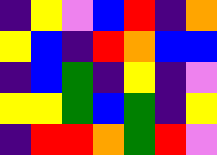[["indigo", "yellow", "violet", "blue", "red", "indigo", "orange"], ["yellow", "blue", "indigo", "red", "orange", "blue", "blue"], ["indigo", "blue", "green", "indigo", "yellow", "indigo", "violet"], ["yellow", "yellow", "green", "blue", "green", "indigo", "yellow"], ["indigo", "red", "red", "orange", "green", "red", "violet"]]